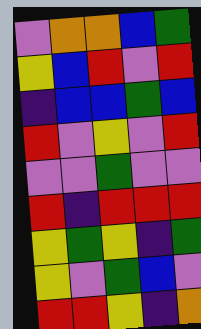[["violet", "orange", "orange", "blue", "green"], ["yellow", "blue", "red", "violet", "red"], ["indigo", "blue", "blue", "green", "blue"], ["red", "violet", "yellow", "violet", "red"], ["violet", "violet", "green", "violet", "violet"], ["red", "indigo", "red", "red", "red"], ["yellow", "green", "yellow", "indigo", "green"], ["yellow", "violet", "green", "blue", "violet"], ["red", "red", "yellow", "indigo", "orange"]]